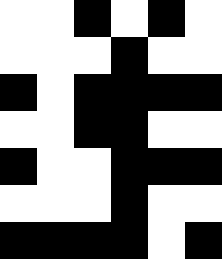[["white", "white", "black", "white", "black", "white"], ["white", "white", "white", "black", "white", "white"], ["black", "white", "black", "black", "black", "black"], ["white", "white", "black", "black", "white", "white"], ["black", "white", "white", "black", "black", "black"], ["white", "white", "white", "black", "white", "white"], ["black", "black", "black", "black", "white", "black"]]